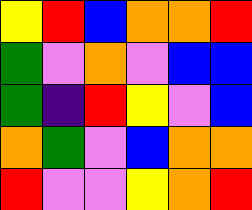[["yellow", "red", "blue", "orange", "orange", "red"], ["green", "violet", "orange", "violet", "blue", "blue"], ["green", "indigo", "red", "yellow", "violet", "blue"], ["orange", "green", "violet", "blue", "orange", "orange"], ["red", "violet", "violet", "yellow", "orange", "red"]]